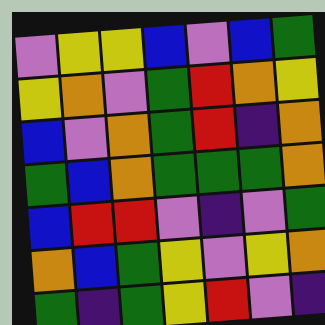[["violet", "yellow", "yellow", "blue", "violet", "blue", "green"], ["yellow", "orange", "violet", "green", "red", "orange", "yellow"], ["blue", "violet", "orange", "green", "red", "indigo", "orange"], ["green", "blue", "orange", "green", "green", "green", "orange"], ["blue", "red", "red", "violet", "indigo", "violet", "green"], ["orange", "blue", "green", "yellow", "violet", "yellow", "orange"], ["green", "indigo", "green", "yellow", "red", "violet", "indigo"]]